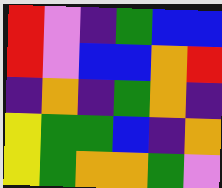[["red", "violet", "indigo", "green", "blue", "blue"], ["red", "violet", "blue", "blue", "orange", "red"], ["indigo", "orange", "indigo", "green", "orange", "indigo"], ["yellow", "green", "green", "blue", "indigo", "orange"], ["yellow", "green", "orange", "orange", "green", "violet"]]